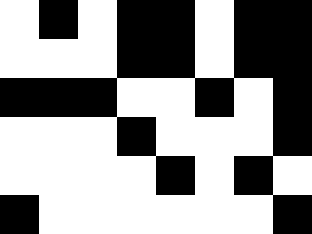[["white", "black", "white", "black", "black", "white", "black", "black"], ["white", "white", "white", "black", "black", "white", "black", "black"], ["black", "black", "black", "white", "white", "black", "white", "black"], ["white", "white", "white", "black", "white", "white", "white", "black"], ["white", "white", "white", "white", "black", "white", "black", "white"], ["black", "white", "white", "white", "white", "white", "white", "black"]]